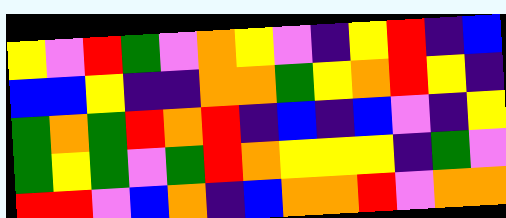[["yellow", "violet", "red", "green", "violet", "orange", "yellow", "violet", "indigo", "yellow", "red", "indigo", "blue"], ["blue", "blue", "yellow", "indigo", "indigo", "orange", "orange", "green", "yellow", "orange", "red", "yellow", "indigo"], ["green", "orange", "green", "red", "orange", "red", "indigo", "blue", "indigo", "blue", "violet", "indigo", "yellow"], ["green", "yellow", "green", "violet", "green", "red", "orange", "yellow", "yellow", "yellow", "indigo", "green", "violet"], ["red", "red", "violet", "blue", "orange", "indigo", "blue", "orange", "orange", "red", "violet", "orange", "orange"]]